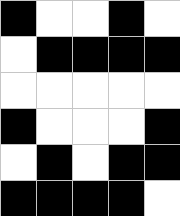[["black", "white", "white", "black", "white"], ["white", "black", "black", "black", "black"], ["white", "white", "white", "white", "white"], ["black", "white", "white", "white", "black"], ["white", "black", "white", "black", "black"], ["black", "black", "black", "black", "white"]]